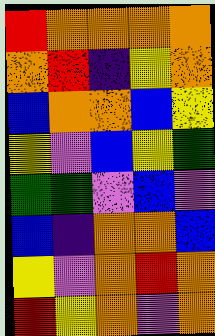[["red", "orange", "orange", "orange", "orange"], ["orange", "red", "indigo", "yellow", "orange"], ["blue", "orange", "orange", "blue", "yellow"], ["yellow", "violet", "blue", "yellow", "green"], ["green", "green", "violet", "blue", "violet"], ["blue", "indigo", "orange", "orange", "blue"], ["yellow", "violet", "orange", "red", "orange"], ["red", "yellow", "orange", "violet", "orange"]]